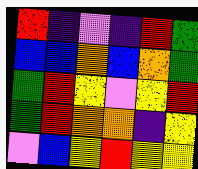[["red", "indigo", "violet", "indigo", "red", "green"], ["blue", "blue", "orange", "blue", "orange", "green"], ["green", "red", "yellow", "violet", "yellow", "red"], ["green", "red", "orange", "orange", "indigo", "yellow"], ["violet", "blue", "yellow", "red", "yellow", "yellow"]]